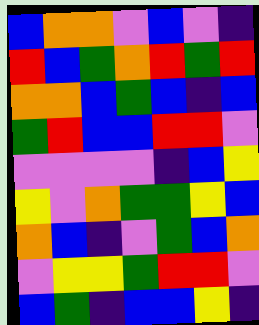[["blue", "orange", "orange", "violet", "blue", "violet", "indigo"], ["red", "blue", "green", "orange", "red", "green", "red"], ["orange", "orange", "blue", "green", "blue", "indigo", "blue"], ["green", "red", "blue", "blue", "red", "red", "violet"], ["violet", "violet", "violet", "violet", "indigo", "blue", "yellow"], ["yellow", "violet", "orange", "green", "green", "yellow", "blue"], ["orange", "blue", "indigo", "violet", "green", "blue", "orange"], ["violet", "yellow", "yellow", "green", "red", "red", "violet"], ["blue", "green", "indigo", "blue", "blue", "yellow", "indigo"]]